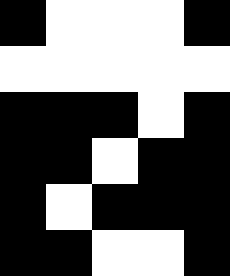[["black", "white", "white", "white", "black"], ["white", "white", "white", "white", "white"], ["black", "black", "black", "white", "black"], ["black", "black", "white", "black", "black"], ["black", "white", "black", "black", "black"], ["black", "black", "white", "white", "black"]]